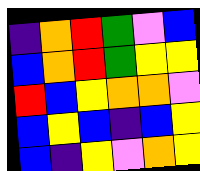[["indigo", "orange", "red", "green", "violet", "blue"], ["blue", "orange", "red", "green", "yellow", "yellow"], ["red", "blue", "yellow", "orange", "orange", "violet"], ["blue", "yellow", "blue", "indigo", "blue", "yellow"], ["blue", "indigo", "yellow", "violet", "orange", "yellow"]]